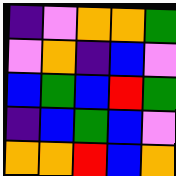[["indigo", "violet", "orange", "orange", "green"], ["violet", "orange", "indigo", "blue", "violet"], ["blue", "green", "blue", "red", "green"], ["indigo", "blue", "green", "blue", "violet"], ["orange", "orange", "red", "blue", "orange"]]